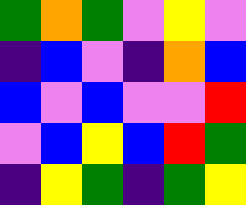[["green", "orange", "green", "violet", "yellow", "violet"], ["indigo", "blue", "violet", "indigo", "orange", "blue"], ["blue", "violet", "blue", "violet", "violet", "red"], ["violet", "blue", "yellow", "blue", "red", "green"], ["indigo", "yellow", "green", "indigo", "green", "yellow"]]